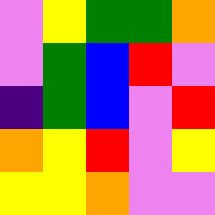[["violet", "yellow", "green", "green", "orange"], ["violet", "green", "blue", "red", "violet"], ["indigo", "green", "blue", "violet", "red"], ["orange", "yellow", "red", "violet", "yellow"], ["yellow", "yellow", "orange", "violet", "violet"]]